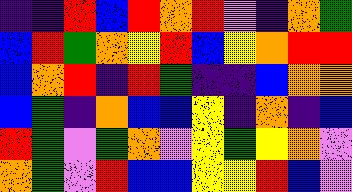[["indigo", "indigo", "red", "blue", "red", "orange", "red", "violet", "indigo", "orange", "green"], ["blue", "red", "green", "orange", "yellow", "red", "blue", "yellow", "orange", "red", "red"], ["blue", "orange", "red", "indigo", "red", "green", "indigo", "indigo", "blue", "orange", "orange"], ["blue", "green", "indigo", "orange", "blue", "blue", "yellow", "indigo", "orange", "indigo", "blue"], ["red", "green", "violet", "green", "orange", "violet", "yellow", "green", "yellow", "orange", "violet"], ["orange", "green", "violet", "red", "blue", "blue", "yellow", "yellow", "red", "blue", "violet"]]